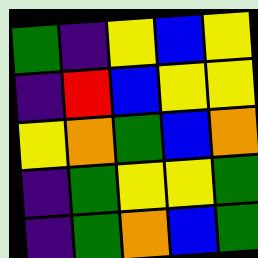[["green", "indigo", "yellow", "blue", "yellow"], ["indigo", "red", "blue", "yellow", "yellow"], ["yellow", "orange", "green", "blue", "orange"], ["indigo", "green", "yellow", "yellow", "green"], ["indigo", "green", "orange", "blue", "green"]]